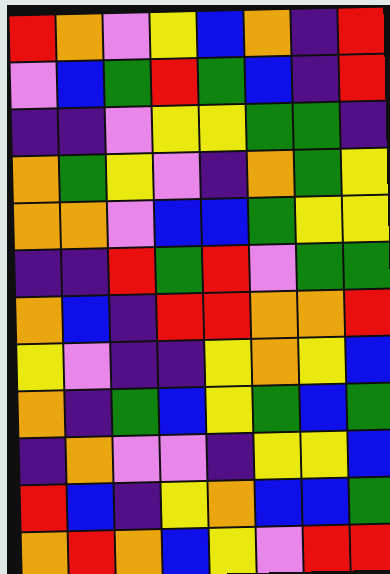[["red", "orange", "violet", "yellow", "blue", "orange", "indigo", "red"], ["violet", "blue", "green", "red", "green", "blue", "indigo", "red"], ["indigo", "indigo", "violet", "yellow", "yellow", "green", "green", "indigo"], ["orange", "green", "yellow", "violet", "indigo", "orange", "green", "yellow"], ["orange", "orange", "violet", "blue", "blue", "green", "yellow", "yellow"], ["indigo", "indigo", "red", "green", "red", "violet", "green", "green"], ["orange", "blue", "indigo", "red", "red", "orange", "orange", "red"], ["yellow", "violet", "indigo", "indigo", "yellow", "orange", "yellow", "blue"], ["orange", "indigo", "green", "blue", "yellow", "green", "blue", "green"], ["indigo", "orange", "violet", "violet", "indigo", "yellow", "yellow", "blue"], ["red", "blue", "indigo", "yellow", "orange", "blue", "blue", "green"], ["orange", "red", "orange", "blue", "yellow", "violet", "red", "red"]]